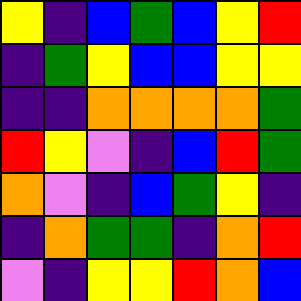[["yellow", "indigo", "blue", "green", "blue", "yellow", "red"], ["indigo", "green", "yellow", "blue", "blue", "yellow", "yellow"], ["indigo", "indigo", "orange", "orange", "orange", "orange", "green"], ["red", "yellow", "violet", "indigo", "blue", "red", "green"], ["orange", "violet", "indigo", "blue", "green", "yellow", "indigo"], ["indigo", "orange", "green", "green", "indigo", "orange", "red"], ["violet", "indigo", "yellow", "yellow", "red", "orange", "blue"]]